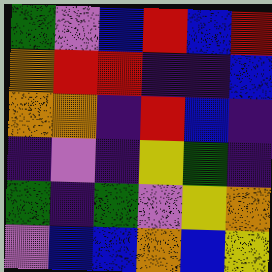[["green", "violet", "blue", "red", "blue", "red"], ["orange", "red", "red", "indigo", "indigo", "blue"], ["orange", "orange", "indigo", "red", "blue", "indigo"], ["indigo", "violet", "indigo", "yellow", "green", "indigo"], ["green", "indigo", "green", "violet", "yellow", "orange"], ["violet", "blue", "blue", "orange", "blue", "yellow"]]